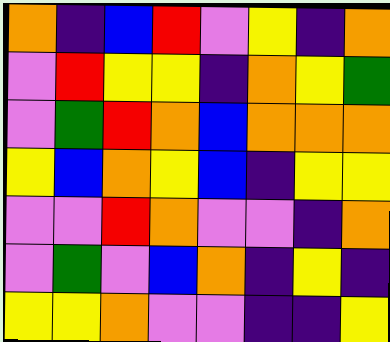[["orange", "indigo", "blue", "red", "violet", "yellow", "indigo", "orange"], ["violet", "red", "yellow", "yellow", "indigo", "orange", "yellow", "green"], ["violet", "green", "red", "orange", "blue", "orange", "orange", "orange"], ["yellow", "blue", "orange", "yellow", "blue", "indigo", "yellow", "yellow"], ["violet", "violet", "red", "orange", "violet", "violet", "indigo", "orange"], ["violet", "green", "violet", "blue", "orange", "indigo", "yellow", "indigo"], ["yellow", "yellow", "orange", "violet", "violet", "indigo", "indigo", "yellow"]]